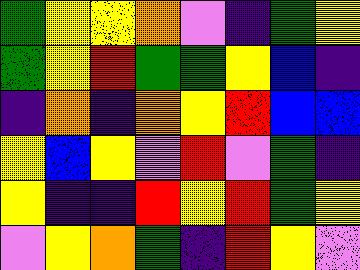[["green", "yellow", "yellow", "orange", "violet", "indigo", "green", "yellow"], ["green", "yellow", "red", "green", "green", "yellow", "blue", "indigo"], ["indigo", "orange", "indigo", "orange", "yellow", "red", "blue", "blue"], ["yellow", "blue", "yellow", "violet", "red", "violet", "green", "indigo"], ["yellow", "indigo", "indigo", "red", "yellow", "red", "green", "yellow"], ["violet", "yellow", "orange", "green", "indigo", "red", "yellow", "violet"]]